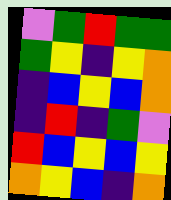[["violet", "green", "red", "green", "green"], ["green", "yellow", "indigo", "yellow", "orange"], ["indigo", "blue", "yellow", "blue", "orange"], ["indigo", "red", "indigo", "green", "violet"], ["red", "blue", "yellow", "blue", "yellow"], ["orange", "yellow", "blue", "indigo", "orange"]]